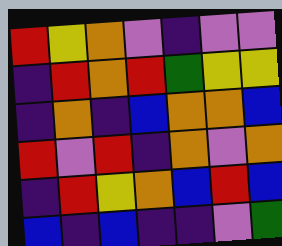[["red", "yellow", "orange", "violet", "indigo", "violet", "violet"], ["indigo", "red", "orange", "red", "green", "yellow", "yellow"], ["indigo", "orange", "indigo", "blue", "orange", "orange", "blue"], ["red", "violet", "red", "indigo", "orange", "violet", "orange"], ["indigo", "red", "yellow", "orange", "blue", "red", "blue"], ["blue", "indigo", "blue", "indigo", "indigo", "violet", "green"]]